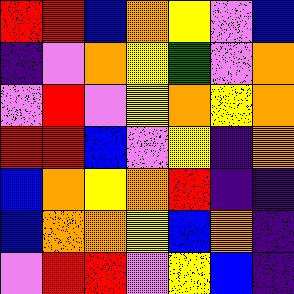[["red", "red", "blue", "orange", "yellow", "violet", "blue"], ["indigo", "violet", "orange", "yellow", "green", "violet", "orange"], ["violet", "red", "violet", "yellow", "orange", "yellow", "orange"], ["red", "red", "blue", "violet", "yellow", "indigo", "orange"], ["blue", "orange", "yellow", "orange", "red", "indigo", "indigo"], ["blue", "orange", "orange", "yellow", "blue", "orange", "indigo"], ["violet", "red", "red", "violet", "yellow", "blue", "indigo"]]